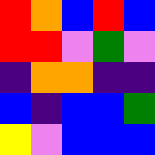[["red", "orange", "blue", "red", "blue"], ["red", "red", "violet", "green", "violet"], ["indigo", "orange", "orange", "indigo", "indigo"], ["blue", "indigo", "blue", "blue", "green"], ["yellow", "violet", "blue", "blue", "blue"]]